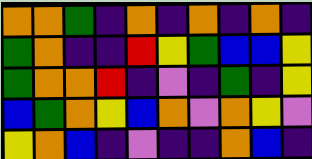[["orange", "orange", "green", "indigo", "orange", "indigo", "orange", "indigo", "orange", "indigo"], ["green", "orange", "indigo", "indigo", "red", "yellow", "green", "blue", "blue", "yellow"], ["green", "orange", "orange", "red", "indigo", "violet", "indigo", "green", "indigo", "yellow"], ["blue", "green", "orange", "yellow", "blue", "orange", "violet", "orange", "yellow", "violet"], ["yellow", "orange", "blue", "indigo", "violet", "indigo", "indigo", "orange", "blue", "indigo"]]